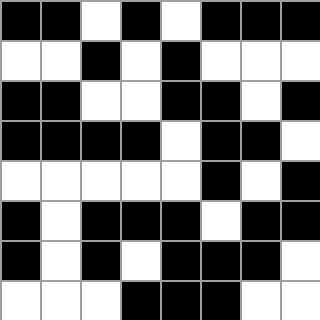[["black", "black", "white", "black", "white", "black", "black", "black"], ["white", "white", "black", "white", "black", "white", "white", "white"], ["black", "black", "white", "white", "black", "black", "white", "black"], ["black", "black", "black", "black", "white", "black", "black", "white"], ["white", "white", "white", "white", "white", "black", "white", "black"], ["black", "white", "black", "black", "black", "white", "black", "black"], ["black", "white", "black", "white", "black", "black", "black", "white"], ["white", "white", "white", "black", "black", "black", "white", "white"]]